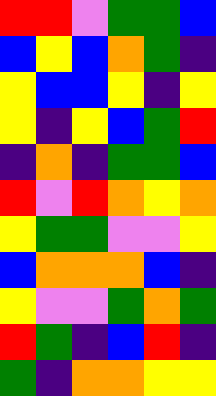[["red", "red", "violet", "green", "green", "blue"], ["blue", "yellow", "blue", "orange", "green", "indigo"], ["yellow", "blue", "blue", "yellow", "indigo", "yellow"], ["yellow", "indigo", "yellow", "blue", "green", "red"], ["indigo", "orange", "indigo", "green", "green", "blue"], ["red", "violet", "red", "orange", "yellow", "orange"], ["yellow", "green", "green", "violet", "violet", "yellow"], ["blue", "orange", "orange", "orange", "blue", "indigo"], ["yellow", "violet", "violet", "green", "orange", "green"], ["red", "green", "indigo", "blue", "red", "indigo"], ["green", "indigo", "orange", "orange", "yellow", "yellow"]]